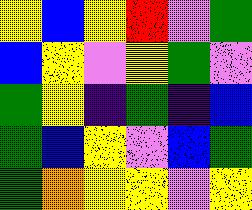[["yellow", "blue", "yellow", "red", "violet", "green"], ["blue", "yellow", "violet", "yellow", "green", "violet"], ["green", "yellow", "indigo", "green", "indigo", "blue"], ["green", "blue", "yellow", "violet", "blue", "green"], ["green", "orange", "yellow", "yellow", "violet", "yellow"]]